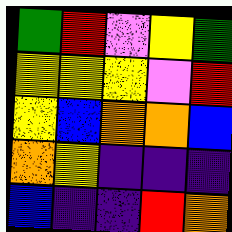[["green", "red", "violet", "yellow", "green"], ["yellow", "yellow", "yellow", "violet", "red"], ["yellow", "blue", "orange", "orange", "blue"], ["orange", "yellow", "indigo", "indigo", "indigo"], ["blue", "indigo", "indigo", "red", "orange"]]